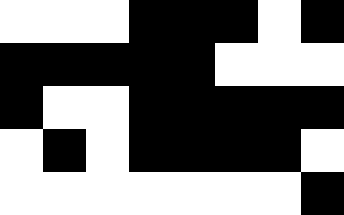[["white", "white", "white", "black", "black", "black", "white", "black"], ["black", "black", "black", "black", "black", "white", "white", "white"], ["black", "white", "white", "black", "black", "black", "black", "black"], ["white", "black", "white", "black", "black", "black", "black", "white"], ["white", "white", "white", "white", "white", "white", "white", "black"]]